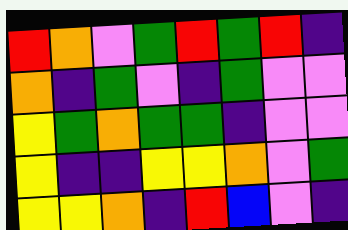[["red", "orange", "violet", "green", "red", "green", "red", "indigo"], ["orange", "indigo", "green", "violet", "indigo", "green", "violet", "violet"], ["yellow", "green", "orange", "green", "green", "indigo", "violet", "violet"], ["yellow", "indigo", "indigo", "yellow", "yellow", "orange", "violet", "green"], ["yellow", "yellow", "orange", "indigo", "red", "blue", "violet", "indigo"]]